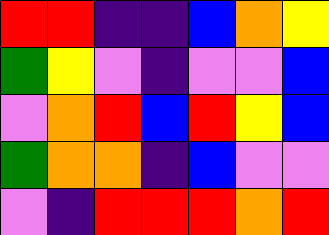[["red", "red", "indigo", "indigo", "blue", "orange", "yellow"], ["green", "yellow", "violet", "indigo", "violet", "violet", "blue"], ["violet", "orange", "red", "blue", "red", "yellow", "blue"], ["green", "orange", "orange", "indigo", "blue", "violet", "violet"], ["violet", "indigo", "red", "red", "red", "orange", "red"]]